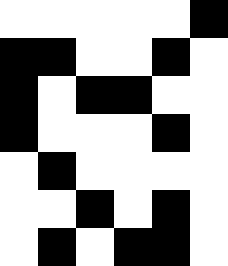[["white", "white", "white", "white", "white", "black"], ["black", "black", "white", "white", "black", "white"], ["black", "white", "black", "black", "white", "white"], ["black", "white", "white", "white", "black", "white"], ["white", "black", "white", "white", "white", "white"], ["white", "white", "black", "white", "black", "white"], ["white", "black", "white", "black", "black", "white"]]